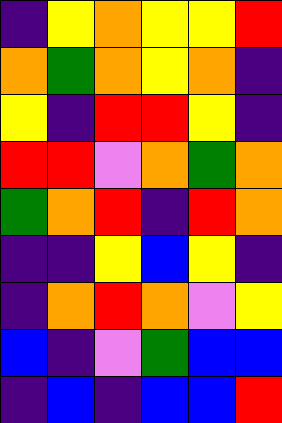[["indigo", "yellow", "orange", "yellow", "yellow", "red"], ["orange", "green", "orange", "yellow", "orange", "indigo"], ["yellow", "indigo", "red", "red", "yellow", "indigo"], ["red", "red", "violet", "orange", "green", "orange"], ["green", "orange", "red", "indigo", "red", "orange"], ["indigo", "indigo", "yellow", "blue", "yellow", "indigo"], ["indigo", "orange", "red", "orange", "violet", "yellow"], ["blue", "indigo", "violet", "green", "blue", "blue"], ["indigo", "blue", "indigo", "blue", "blue", "red"]]